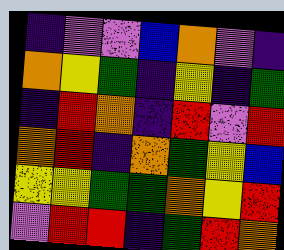[["indigo", "violet", "violet", "blue", "orange", "violet", "indigo"], ["orange", "yellow", "green", "indigo", "yellow", "indigo", "green"], ["indigo", "red", "orange", "indigo", "red", "violet", "red"], ["orange", "red", "indigo", "orange", "green", "yellow", "blue"], ["yellow", "yellow", "green", "green", "orange", "yellow", "red"], ["violet", "red", "red", "indigo", "green", "red", "orange"]]